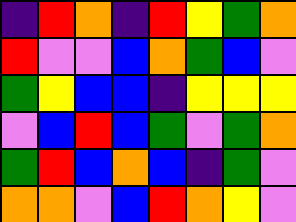[["indigo", "red", "orange", "indigo", "red", "yellow", "green", "orange"], ["red", "violet", "violet", "blue", "orange", "green", "blue", "violet"], ["green", "yellow", "blue", "blue", "indigo", "yellow", "yellow", "yellow"], ["violet", "blue", "red", "blue", "green", "violet", "green", "orange"], ["green", "red", "blue", "orange", "blue", "indigo", "green", "violet"], ["orange", "orange", "violet", "blue", "red", "orange", "yellow", "violet"]]